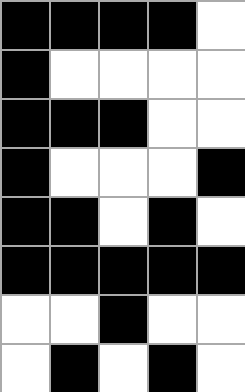[["black", "black", "black", "black", "white"], ["black", "white", "white", "white", "white"], ["black", "black", "black", "white", "white"], ["black", "white", "white", "white", "black"], ["black", "black", "white", "black", "white"], ["black", "black", "black", "black", "black"], ["white", "white", "black", "white", "white"], ["white", "black", "white", "black", "white"]]